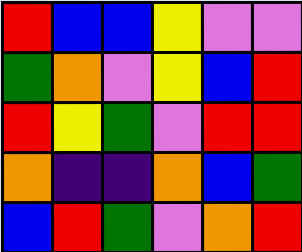[["red", "blue", "blue", "yellow", "violet", "violet"], ["green", "orange", "violet", "yellow", "blue", "red"], ["red", "yellow", "green", "violet", "red", "red"], ["orange", "indigo", "indigo", "orange", "blue", "green"], ["blue", "red", "green", "violet", "orange", "red"]]